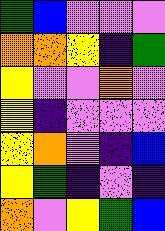[["green", "blue", "violet", "violet", "violet"], ["orange", "orange", "yellow", "indigo", "green"], ["yellow", "violet", "violet", "orange", "violet"], ["yellow", "indigo", "violet", "violet", "violet"], ["yellow", "orange", "violet", "indigo", "blue"], ["yellow", "green", "indigo", "violet", "indigo"], ["orange", "violet", "yellow", "green", "blue"]]